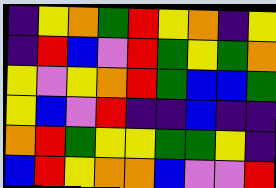[["indigo", "yellow", "orange", "green", "red", "yellow", "orange", "indigo", "yellow"], ["indigo", "red", "blue", "violet", "red", "green", "yellow", "green", "orange"], ["yellow", "violet", "yellow", "orange", "red", "green", "blue", "blue", "green"], ["yellow", "blue", "violet", "red", "indigo", "indigo", "blue", "indigo", "indigo"], ["orange", "red", "green", "yellow", "yellow", "green", "green", "yellow", "indigo"], ["blue", "red", "yellow", "orange", "orange", "blue", "violet", "violet", "red"]]